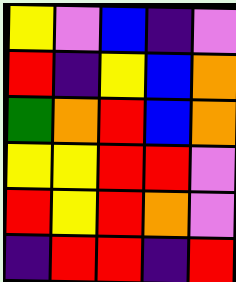[["yellow", "violet", "blue", "indigo", "violet"], ["red", "indigo", "yellow", "blue", "orange"], ["green", "orange", "red", "blue", "orange"], ["yellow", "yellow", "red", "red", "violet"], ["red", "yellow", "red", "orange", "violet"], ["indigo", "red", "red", "indigo", "red"]]